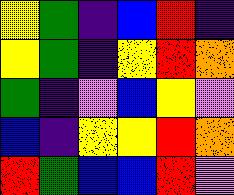[["yellow", "green", "indigo", "blue", "red", "indigo"], ["yellow", "green", "indigo", "yellow", "red", "orange"], ["green", "indigo", "violet", "blue", "yellow", "violet"], ["blue", "indigo", "yellow", "yellow", "red", "orange"], ["red", "green", "blue", "blue", "red", "violet"]]